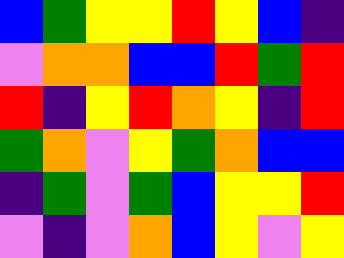[["blue", "green", "yellow", "yellow", "red", "yellow", "blue", "indigo"], ["violet", "orange", "orange", "blue", "blue", "red", "green", "red"], ["red", "indigo", "yellow", "red", "orange", "yellow", "indigo", "red"], ["green", "orange", "violet", "yellow", "green", "orange", "blue", "blue"], ["indigo", "green", "violet", "green", "blue", "yellow", "yellow", "red"], ["violet", "indigo", "violet", "orange", "blue", "yellow", "violet", "yellow"]]